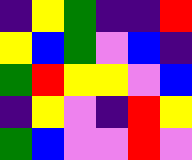[["indigo", "yellow", "green", "indigo", "indigo", "red"], ["yellow", "blue", "green", "violet", "blue", "indigo"], ["green", "red", "yellow", "yellow", "violet", "blue"], ["indigo", "yellow", "violet", "indigo", "red", "yellow"], ["green", "blue", "violet", "violet", "red", "violet"]]